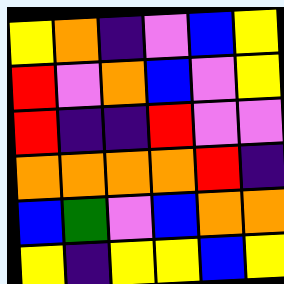[["yellow", "orange", "indigo", "violet", "blue", "yellow"], ["red", "violet", "orange", "blue", "violet", "yellow"], ["red", "indigo", "indigo", "red", "violet", "violet"], ["orange", "orange", "orange", "orange", "red", "indigo"], ["blue", "green", "violet", "blue", "orange", "orange"], ["yellow", "indigo", "yellow", "yellow", "blue", "yellow"]]